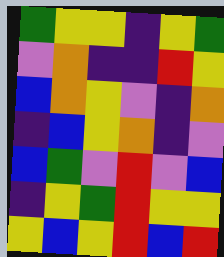[["green", "yellow", "yellow", "indigo", "yellow", "green"], ["violet", "orange", "indigo", "indigo", "red", "yellow"], ["blue", "orange", "yellow", "violet", "indigo", "orange"], ["indigo", "blue", "yellow", "orange", "indigo", "violet"], ["blue", "green", "violet", "red", "violet", "blue"], ["indigo", "yellow", "green", "red", "yellow", "yellow"], ["yellow", "blue", "yellow", "red", "blue", "red"]]